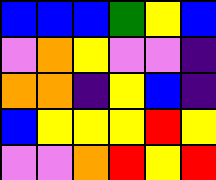[["blue", "blue", "blue", "green", "yellow", "blue"], ["violet", "orange", "yellow", "violet", "violet", "indigo"], ["orange", "orange", "indigo", "yellow", "blue", "indigo"], ["blue", "yellow", "yellow", "yellow", "red", "yellow"], ["violet", "violet", "orange", "red", "yellow", "red"]]